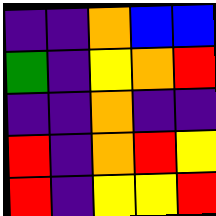[["indigo", "indigo", "orange", "blue", "blue"], ["green", "indigo", "yellow", "orange", "red"], ["indigo", "indigo", "orange", "indigo", "indigo"], ["red", "indigo", "orange", "red", "yellow"], ["red", "indigo", "yellow", "yellow", "red"]]